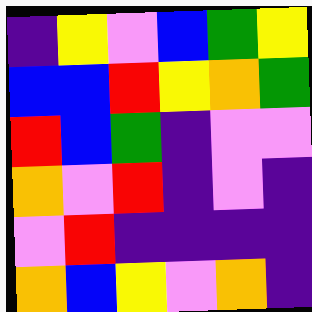[["indigo", "yellow", "violet", "blue", "green", "yellow"], ["blue", "blue", "red", "yellow", "orange", "green"], ["red", "blue", "green", "indigo", "violet", "violet"], ["orange", "violet", "red", "indigo", "violet", "indigo"], ["violet", "red", "indigo", "indigo", "indigo", "indigo"], ["orange", "blue", "yellow", "violet", "orange", "indigo"]]